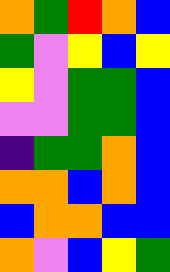[["orange", "green", "red", "orange", "blue"], ["green", "violet", "yellow", "blue", "yellow"], ["yellow", "violet", "green", "green", "blue"], ["violet", "violet", "green", "green", "blue"], ["indigo", "green", "green", "orange", "blue"], ["orange", "orange", "blue", "orange", "blue"], ["blue", "orange", "orange", "blue", "blue"], ["orange", "violet", "blue", "yellow", "green"]]